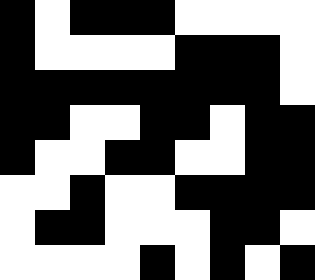[["black", "white", "black", "black", "black", "white", "white", "white", "white"], ["black", "white", "white", "white", "white", "black", "black", "black", "white"], ["black", "black", "black", "black", "black", "black", "black", "black", "white"], ["black", "black", "white", "white", "black", "black", "white", "black", "black"], ["black", "white", "white", "black", "black", "white", "white", "black", "black"], ["white", "white", "black", "white", "white", "black", "black", "black", "black"], ["white", "black", "black", "white", "white", "white", "black", "black", "white"], ["white", "white", "white", "white", "black", "white", "black", "white", "black"]]